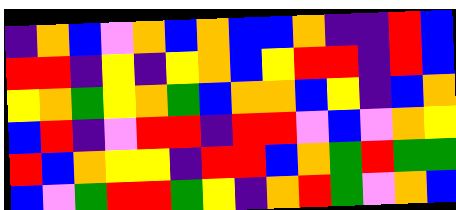[["indigo", "orange", "blue", "violet", "orange", "blue", "orange", "blue", "blue", "orange", "indigo", "indigo", "red", "blue"], ["red", "red", "indigo", "yellow", "indigo", "yellow", "orange", "blue", "yellow", "red", "red", "indigo", "red", "blue"], ["yellow", "orange", "green", "yellow", "orange", "green", "blue", "orange", "orange", "blue", "yellow", "indigo", "blue", "orange"], ["blue", "red", "indigo", "violet", "red", "red", "indigo", "red", "red", "violet", "blue", "violet", "orange", "yellow"], ["red", "blue", "orange", "yellow", "yellow", "indigo", "red", "red", "blue", "orange", "green", "red", "green", "green"], ["blue", "violet", "green", "red", "red", "green", "yellow", "indigo", "orange", "red", "green", "violet", "orange", "blue"]]